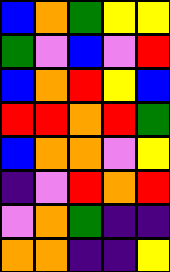[["blue", "orange", "green", "yellow", "yellow"], ["green", "violet", "blue", "violet", "red"], ["blue", "orange", "red", "yellow", "blue"], ["red", "red", "orange", "red", "green"], ["blue", "orange", "orange", "violet", "yellow"], ["indigo", "violet", "red", "orange", "red"], ["violet", "orange", "green", "indigo", "indigo"], ["orange", "orange", "indigo", "indigo", "yellow"]]